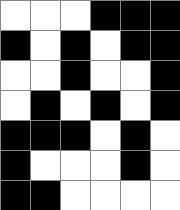[["white", "white", "white", "black", "black", "black"], ["black", "white", "black", "white", "black", "black"], ["white", "white", "black", "white", "white", "black"], ["white", "black", "white", "black", "white", "black"], ["black", "black", "black", "white", "black", "white"], ["black", "white", "white", "white", "black", "white"], ["black", "black", "white", "white", "white", "white"]]